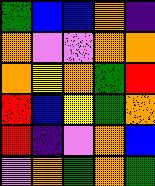[["green", "blue", "blue", "orange", "indigo"], ["orange", "violet", "violet", "orange", "orange"], ["orange", "yellow", "orange", "green", "red"], ["red", "blue", "yellow", "green", "orange"], ["red", "indigo", "violet", "orange", "blue"], ["violet", "orange", "green", "orange", "green"]]